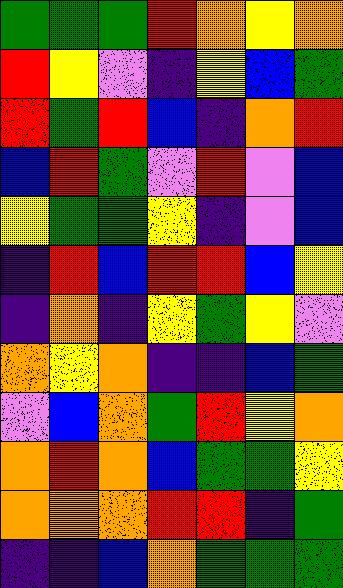[["green", "green", "green", "red", "orange", "yellow", "orange"], ["red", "yellow", "violet", "indigo", "yellow", "blue", "green"], ["red", "green", "red", "blue", "indigo", "orange", "red"], ["blue", "red", "green", "violet", "red", "violet", "blue"], ["yellow", "green", "green", "yellow", "indigo", "violet", "blue"], ["indigo", "red", "blue", "red", "red", "blue", "yellow"], ["indigo", "orange", "indigo", "yellow", "green", "yellow", "violet"], ["orange", "yellow", "orange", "indigo", "indigo", "blue", "green"], ["violet", "blue", "orange", "green", "red", "yellow", "orange"], ["orange", "red", "orange", "blue", "green", "green", "yellow"], ["orange", "orange", "orange", "red", "red", "indigo", "green"], ["indigo", "indigo", "blue", "orange", "green", "green", "green"]]